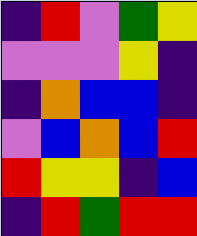[["indigo", "red", "violet", "green", "yellow"], ["violet", "violet", "violet", "yellow", "indigo"], ["indigo", "orange", "blue", "blue", "indigo"], ["violet", "blue", "orange", "blue", "red"], ["red", "yellow", "yellow", "indigo", "blue"], ["indigo", "red", "green", "red", "red"]]